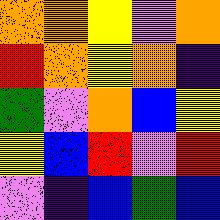[["orange", "orange", "yellow", "violet", "orange"], ["red", "orange", "yellow", "orange", "indigo"], ["green", "violet", "orange", "blue", "yellow"], ["yellow", "blue", "red", "violet", "red"], ["violet", "indigo", "blue", "green", "blue"]]